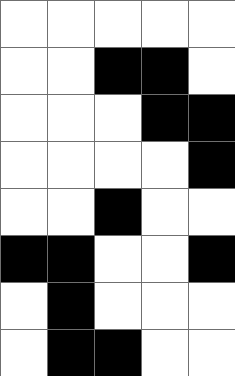[["white", "white", "white", "white", "white"], ["white", "white", "black", "black", "white"], ["white", "white", "white", "black", "black"], ["white", "white", "white", "white", "black"], ["white", "white", "black", "white", "white"], ["black", "black", "white", "white", "black"], ["white", "black", "white", "white", "white"], ["white", "black", "black", "white", "white"]]